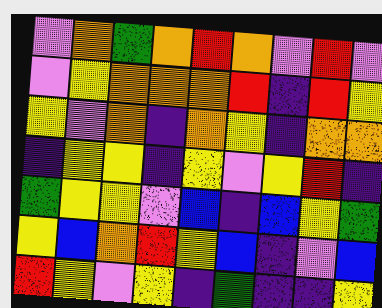[["violet", "orange", "green", "orange", "red", "orange", "violet", "red", "violet"], ["violet", "yellow", "orange", "orange", "orange", "red", "indigo", "red", "yellow"], ["yellow", "violet", "orange", "indigo", "orange", "yellow", "indigo", "orange", "orange"], ["indigo", "yellow", "yellow", "indigo", "yellow", "violet", "yellow", "red", "indigo"], ["green", "yellow", "yellow", "violet", "blue", "indigo", "blue", "yellow", "green"], ["yellow", "blue", "orange", "red", "yellow", "blue", "indigo", "violet", "blue"], ["red", "yellow", "violet", "yellow", "indigo", "green", "indigo", "indigo", "yellow"]]